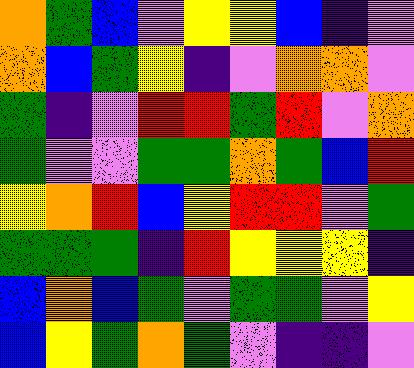[["orange", "green", "blue", "violet", "yellow", "yellow", "blue", "indigo", "violet"], ["orange", "blue", "green", "yellow", "indigo", "violet", "orange", "orange", "violet"], ["green", "indigo", "violet", "red", "red", "green", "red", "violet", "orange"], ["green", "violet", "violet", "green", "green", "orange", "green", "blue", "red"], ["yellow", "orange", "red", "blue", "yellow", "red", "red", "violet", "green"], ["green", "green", "green", "indigo", "red", "yellow", "yellow", "yellow", "indigo"], ["blue", "orange", "blue", "green", "violet", "green", "green", "violet", "yellow"], ["blue", "yellow", "green", "orange", "green", "violet", "indigo", "indigo", "violet"]]